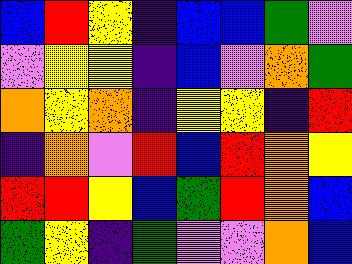[["blue", "red", "yellow", "indigo", "blue", "blue", "green", "violet"], ["violet", "yellow", "yellow", "indigo", "blue", "violet", "orange", "green"], ["orange", "yellow", "orange", "indigo", "yellow", "yellow", "indigo", "red"], ["indigo", "orange", "violet", "red", "blue", "red", "orange", "yellow"], ["red", "red", "yellow", "blue", "green", "red", "orange", "blue"], ["green", "yellow", "indigo", "green", "violet", "violet", "orange", "blue"]]